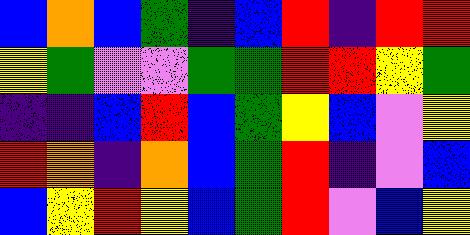[["blue", "orange", "blue", "green", "indigo", "blue", "red", "indigo", "red", "red"], ["yellow", "green", "violet", "violet", "green", "green", "red", "red", "yellow", "green"], ["indigo", "indigo", "blue", "red", "blue", "green", "yellow", "blue", "violet", "yellow"], ["red", "orange", "indigo", "orange", "blue", "green", "red", "indigo", "violet", "blue"], ["blue", "yellow", "red", "yellow", "blue", "green", "red", "violet", "blue", "yellow"]]